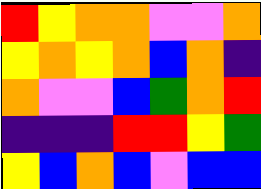[["red", "yellow", "orange", "orange", "violet", "violet", "orange"], ["yellow", "orange", "yellow", "orange", "blue", "orange", "indigo"], ["orange", "violet", "violet", "blue", "green", "orange", "red"], ["indigo", "indigo", "indigo", "red", "red", "yellow", "green"], ["yellow", "blue", "orange", "blue", "violet", "blue", "blue"]]